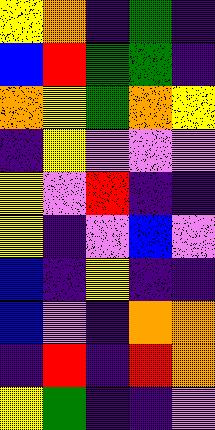[["yellow", "orange", "indigo", "green", "indigo"], ["blue", "red", "green", "green", "indigo"], ["orange", "yellow", "green", "orange", "yellow"], ["indigo", "yellow", "violet", "violet", "violet"], ["yellow", "violet", "red", "indigo", "indigo"], ["yellow", "indigo", "violet", "blue", "violet"], ["blue", "indigo", "yellow", "indigo", "indigo"], ["blue", "violet", "indigo", "orange", "orange"], ["indigo", "red", "indigo", "red", "orange"], ["yellow", "green", "indigo", "indigo", "violet"]]